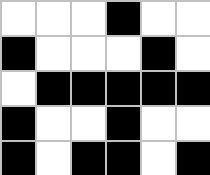[["white", "white", "white", "black", "white", "white"], ["black", "white", "white", "white", "black", "white"], ["white", "black", "black", "black", "black", "black"], ["black", "white", "white", "black", "white", "white"], ["black", "white", "black", "black", "white", "black"]]